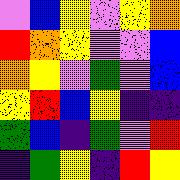[["violet", "blue", "yellow", "violet", "yellow", "orange"], ["red", "orange", "yellow", "violet", "violet", "blue"], ["orange", "yellow", "violet", "green", "violet", "blue"], ["yellow", "red", "blue", "yellow", "indigo", "indigo"], ["green", "blue", "indigo", "green", "violet", "red"], ["indigo", "green", "yellow", "indigo", "red", "yellow"]]